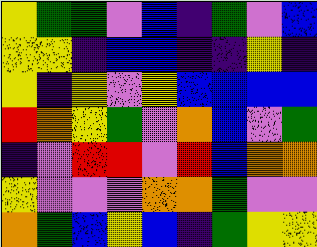[["yellow", "green", "green", "violet", "blue", "indigo", "green", "violet", "blue"], ["yellow", "yellow", "indigo", "blue", "blue", "indigo", "indigo", "yellow", "indigo"], ["yellow", "indigo", "yellow", "violet", "yellow", "blue", "blue", "blue", "blue"], ["red", "orange", "yellow", "green", "violet", "orange", "blue", "violet", "green"], ["indigo", "violet", "red", "red", "violet", "red", "blue", "orange", "orange"], ["yellow", "violet", "violet", "violet", "orange", "orange", "green", "violet", "violet"], ["orange", "green", "blue", "yellow", "blue", "indigo", "green", "yellow", "yellow"]]